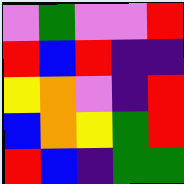[["violet", "green", "violet", "violet", "red"], ["red", "blue", "red", "indigo", "indigo"], ["yellow", "orange", "violet", "indigo", "red"], ["blue", "orange", "yellow", "green", "red"], ["red", "blue", "indigo", "green", "green"]]